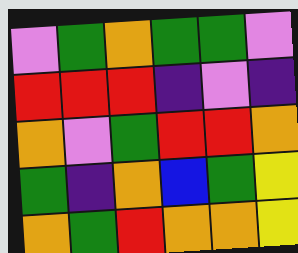[["violet", "green", "orange", "green", "green", "violet"], ["red", "red", "red", "indigo", "violet", "indigo"], ["orange", "violet", "green", "red", "red", "orange"], ["green", "indigo", "orange", "blue", "green", "yellow"], ["orange", "green", "red", "orange", "orange", "yellow"]]